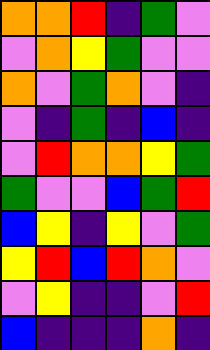[["orange", "orange", "red", "indigo", "green", "violet"], ["violet", "orange", "yellow", "green", "violet", "violet"], ["orange", "violet", "green", "orange", "violet", "indigo"], ["violet", "indigo", "green", "indigo", "blue", "indigo"], ["violet", "red", "orange", "orange", "yellow", "green"], ["green", "violet", "violet", "blue", "green", "red"], ["blue", "yellow", "indigo", "yellow", "violet", "green"], ["yellow", "red", "blue", "red", "orange", "violet"], ["violet", "yellow", "indigo", "indigo", "violet", "red"], ["blue", "indigo", "indigo", "indigo", "orange", "indigo"]]